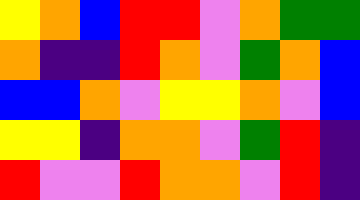[["yellow", "orange", "blue", "red", "red", "violet", "orange", "green", "green"], ["orange", "indigo", "indigo", "red", "orange", "violet", "green", "orange", "blue"], ["blue", "blue", "orange", "violet", "yellow", "yellow", "orange", "violet", "blue"], ["yellow", "yellow", "indigo", "orange", "orange", "violet", "green", "red", "indigo"], ["red", "violet", "violet", "red", "orange", "orange", "violet", "red", "indigo"]]